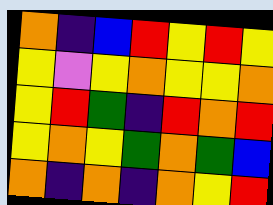[["orange", "indigo", "blue", "red", "yellow", "red", "yellow"], ["yellow", "violet", "yellow", "orange", "yellow", "yellow", "orange"], ["yellow", "red", "green", "indigo", "red", "orange", "red"], ["yellow", "orange", "yellow", "green", "orange", "green", "blue"], ["orange", "indigo", "orange", "indigo", "orange", "yellow", "red"]]